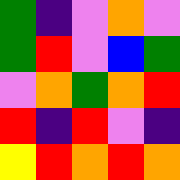[["green", "indigo", "violet", "orange", "violet"], ["green", "red", "violet", "blue", "green"], ["violet", "orange", "green", "orange", "red"], ["red", "indigo", "red", "violet", "indigo"], ["yellow", "red", "orange", "red", "orange"]]